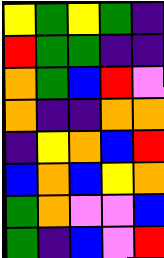[["yellow", "green", "yellow", "green", "indigo"], ["red", "green", "green", "indigo", "indigo"], ["orange", "green", "blue", "red", "violet"], ["orange", "indigo", "indigo", "orange", "orange"], ["indigo", "yellow", "orange", "blue", "red"], ["blue", "orange", "blue", "yellow", "orange"], ["green", "orange", "violet", "violet", "blue"], ["green", "indigo", "blue", "violet", "red"]]